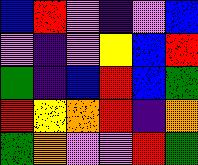[["blue", "red", "violet", "indigo", "violet", "blue"], ["violet", "indigo", "violet", "yellow", "blue", "red"], ["green", "indigo", "blue", "red", "blue", "green"], ["red", "yellow", "orange", "red", "indigo", "orange"], ["green", "orange", "violet", "violet", "red", "green"]]